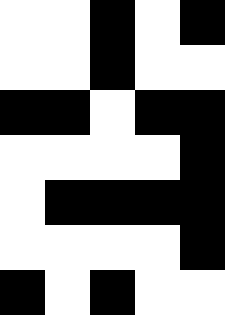[["white", "white", "black", "white", "black"], ["white", "white", "black", "white", "white"], ["black", "black", "white", "black", "black"], ["white", "white", "white", "white", "black"], ["white", "black", "black", "black", "black"], ["white", "white", "white", "white", "black"], ["black", "white", "black", "white", "white"]]